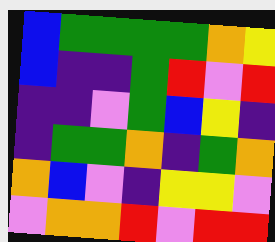[["blue", "green", "green", "green", "green", "orange", "yellow"], ["blue", "indigo", "indigo", "green", "red", "violet", "red"], ["indigo", "indigo", "violet", "green", "blue", "yellow", "indigo"], ["indigo", "green", "green", "orange", "indigo", "green", "orange"], ["orange", "blue", "violet", "indigo", "yellow", "yellow", "violet"], ["violet", "orange", "orange", "red", "violet", "red", "red"]]